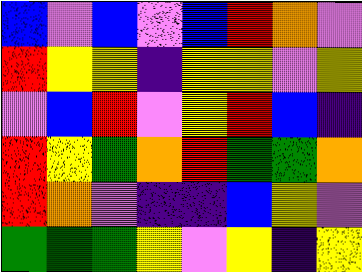[["blue", "violet", "blue", "violet", "blue", "red", "orange", "violet"], ["red", "yellow", "yellow", "indigo", "yellow", "yellow", "violet", "yellow"], ["violet", "blue", "red", "violet", "yellow", "red", "blue", "indigo"], ["red", "yellow", "green", "orange", "red", "green", "green", "orange"], ["red", "orange", "violet", "indigo", "indigo", "blue", "yellow", "violet"], ["green", "green", "green", "yellow", "violet", "yellow", "indigo", "yellow"]]